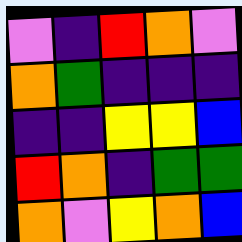[["violet", "indigo", "red", "orange", "violet"], ["orange", "green", "indigo", "indigo", "indigo"], ["indigo", "indigo", "yellow", "yellow", "blue"], ["red", "orange", "indigo", "green", "green"], ["orange", "violet", "yellow", "orange", "blue"]]